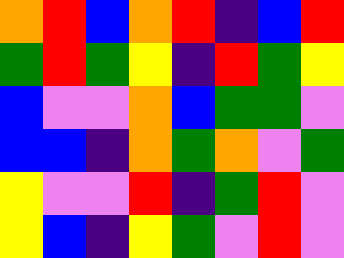[["orange", "red", "blue", "orange", "red", "indigo", "blue", "red"], ["green", "red", "green", "yellow", "indigo", "red", "green", "yellow"], ["blue", "violet", "violet", "orange", "blue", "green", "green", "violet"], ["blue", "blue", "indigo", "orange", "green", "orange", "violet", "green"], ["yellow", "violet", "violet", "red", "indigo", "green", "red", "violet"], ["yellow", "blue", "indigo", "yellow", "green", "violet", "red", "violet"]]